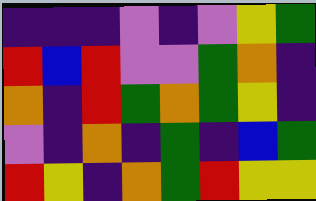[["indigo", "indigo", "indigo", "violet", "indigo", "violet", "yellow", "green"], ["red", "blue", "red", "violet", "violet", "green", "orange", "indigo"], ["orange", "indigo", "red", "green", "orange", "green", "yellow", "indigo"], ["violet", "indigo", "orange", "indigo", "green", "indigo", "blue", "green"], ["red", "yellow", "indigo", "orange", "green", "red", "yellow", "yellow"]]